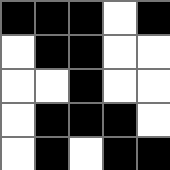[["black", "black", "black", "white", "black"], ["white", "black", "black", "white", "white"], ["white", "white", "black", "white", "white"], ["white", "black", "black", "black", "white"], ["white", "black", "white", "black", "black"]]